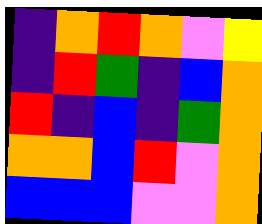[["indigo", "orange", "red", "orange", "violet", "yellow"], ["indigo", "red", "green", "indigo", "blue", "orange"], ["red", "indigo", "blue", "indigo", "green", "orange"], ["orange", "orange", "blue", "red", "violet", "orange"], ["blue", "blue", "blue", "violet", "violet", "orange"]]